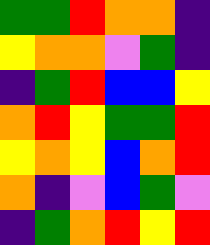[["green", "green", "red", "orange", "orange", "indigo"], ["yellow", "orange", "orange", "violet", "green", "indigo"], ["indigo", "green", "red", "blue", "blue", "yellow"], ["orange", "red", "yellow", "green", "green", "red"], ["yellow", "orange", "yellow", "blue", "orange", "red"], ["orange", "indigo", "violet", "blue", "green", "violet"], ["indigo", "green", "orange", "red", "yellow", "red"]]